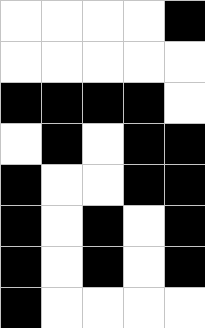[["white", "white", "white", "white", "black"], ["white", "white", "white", "white", "white"], ["black", "black", "black", "black", "white"], ["white", "black", "white", "black", "black"], ["black", "white", "white", "black", "black"], ["black", "white", "black", "white", "black"], ["black", "white", "black", "white", "black"], ["black", "white", "white", "white", "white"]]